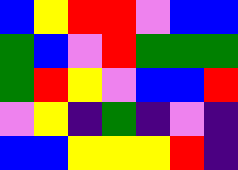[["blue", "yellow", "red", "red", "violet", "blue", "blue"], ["green", "blue", "violet", "red", "green", "green", "green"], ["green", "red", "yellow", "violet", "blue", "blue", "red"], ["violet", "yellow", "indigo", "green", "indigo", "violet", "indigo"], ["blue", "blue", "yellow", "yellow", "yellow", "red", "indigo"]]